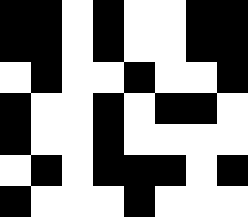[["black", "black", "white", "black", "white", "white", "black", "black"], ["black", "black", "white", "black", "white", "white", "black", "black"], ["white", "black", "white", "white", "black", "white", "white", "black"], ["black", "white", "white", "black", "white", "black", "black", "white"], ["black", "white", "white", "black", "white", "white", "white", "white"], ["white", "black", "white", "black", "black", "black", "white", "black"], ["black", "white", "white", "white", "black", "white", "white", "white"]]